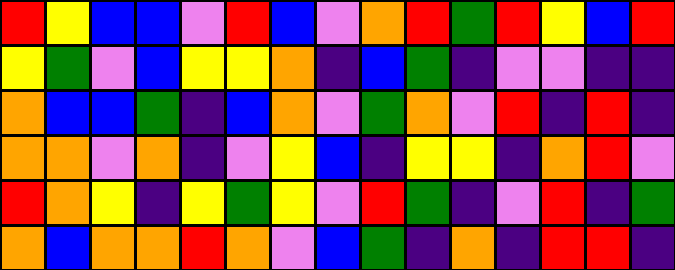[["red", "yellow", "blue", "blue", "violet", "red", "blue", "violet", "orange", "red", "green", "red", "yellow", "blue", "red"], ["yellow", "green", "violet", "blue", "yellow", "yellow", "orange", "indigo", "blue", "green", "indigo", "violet", "violet", "indigo", "indigo"], ["orange", "blue", "blue", "green", "indigo", "blue", "orange", "violet", "green", "orange", "violet", "red", "indigo", "red", "indigo"], ["orange", "orange", "violet", "orange", "indigo", "violet", "yellow", "blue", "indigo", "yellow", "yellow", "indigo", "orange", "red", "violet"], ["red", "orange", "yellow", "indigo", "yellow", "green", "yellow", "violet", "red", "green", "indigo", "violet", "red", "indigo", "green"], ["orange", "blue", "orange", "orange", "red", "orange", "violet", "blue", "green", "indigo", "orange", "indigo", "red", "red", "indigo"]]